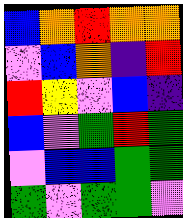[["blue", "orange", "red", "orange", "orange"], ["violet", "blue", "orange", "indigo", "red"], ["red", "yellow", "violet", "blue", "indigo"], ["blue", "violet", "green", "red", "green"], ["violet", "blue", "blue", "green", "green"], ["green", "violet", "green", "green", "violet"]]